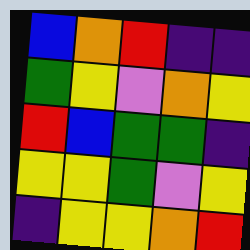[["blue", "orange", "red", "indigo", "indigo"], ["green", "yellow", "violet", "orange", "yellow"], ["red", "blue", "green", "green", "indigo"], ["yellow", "yellow", "green", "violet", "yellow"], ["indigo", "yellow", "yellow", "orange", "red"]]